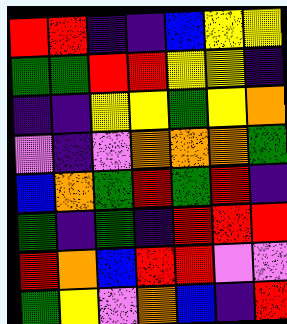[["red", "red", "indigo", "indigo", "blue", "yellow", "yellow"], ["green", "green", "red", "red", "yellow", "yellow", "indigo"], ["indigo", "indigo", "yellow", "yellow", "green", "yellow", "orange"], ["violet", "indigo", "violet", "orange", "orange", "orange", "green"], ["blue", "orange", "green", "red", "green", "red", "indigo"], ["green", "indigo", "green", "indigo", "red", "red", "red"], ["red", "orange", "blue", "red", "red", "violet", "violet"], ["green", "yellow", "violet", "orange", "blue", "indigo", "red"]]